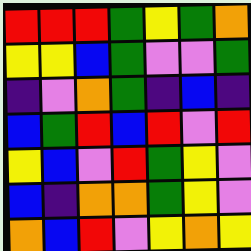[["red", "red", "red", "green", "yellow", "green", "orange"], ["yellow", "yellow", "blue", "green", "violet", "violet", "green"], ["indigo", "violet", "orange", "green", "indigo", "blue", "indigo"], ["blue", "green", "red", "blue", "red", "violet", "red"], ["yellow", "blue", "violet", "red", "green", "yellow", "violet"], ["blue", "indigo", "orange", "orange", "green", "yellow", "violet"], ["orange", "blue", "red", "violet", "yellow", "orange", "yellow"]]